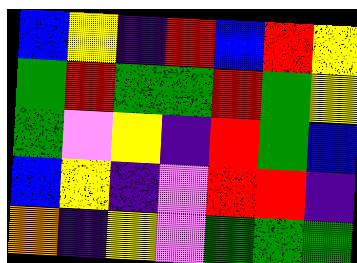[["blue", "yellow", "indigo", "red", "blue", "red", "yellow"], ["green", "red", "green", "green", "red", "green", "yellow"], ["green", "violet", "yellow", "indigo", "red", "green", "blue"], ["blue", "yellow", "indigo", "violet", "red", "red", "indigo"], ["orange", "indigo", "yellow", "violet", "green", "green", "green"]]